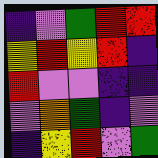[["indigo", "violet", "green", "red", "red"], ["yellow", "red", "yellow", "red", "indigo"], ["red", "violet", "violet", "indigo", "indigo"], ["violet", "orange", "green", "indigo", "violet"], ["indigo", "yellow", "red", "violet", "green"]]